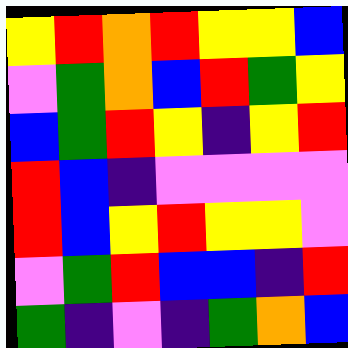[["yellow", "red", "orange", "red", "yellow", "yellow", "blue"], ["violet", "green", "orange", "blue", "red", "green", "yellow"], ["blue", "green", "red", "yellow", "indigo", "yellow", "red"], ["red", "blue", "indigo", "violet", "violet", "violet", "violet"], ["red", "blue", "yellow", "red", "yellow", "yellow", "violet"], ["violet", "green", "red", "blue", "blue", "indigo", "red"], ["green", "indigo", "violet", "indigo", "green", "orange", "blue"]]